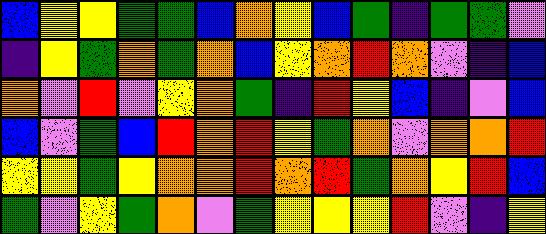[["blue", "yellow", "yellow", "green", "green", "blue", "orange", "yellow", "blue", "green", "indigo", "green", "green", "violet"], ["indigo", "yellow", "green", "orange", "green", "orange", "blue", "yellow", "orange", "red", "orange", "violet", "indigo", "blue"], ["orange", "violet", "red", "violet", "yellow", "orange", "green", "indigo", "red", "yellow", "blue", "indigo", "violet", "blue"], ["blue", "violet", "green", "blue", "red", "orange", "red", "yellow", "green", "orange", "violet", "orange", "orange", "red"], ["yellow", "yellow", "green", "yellow", "orange", "orange", "red", "orange", "red", "green", "orange", "yellow", "red", "blue"], ["green", "violet", "yellow", "green", "orange", "violet", "green", "yellow", "yellow", "yellow", "red", "violet", "indigo", "yellow"]]